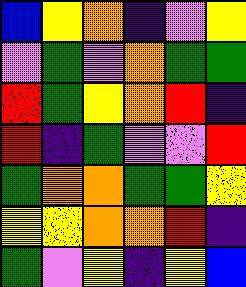[["blue", "yellow", "orange", "indigo", "violet", "yellow"], ["violet", "green", "violet", "orange", "green", "green"], ["red", "green", "yellow", "orange", "red", "indigo"], ["red", "indigo", "green", "violet", "violet", "red"], ["green", "orange", "orange", "green", "green", "yellow"], ["yellow", "yellow", "orange", "orange", "red", "indigo"], ["green", "violet", "yellow", "indigo", "yellow", "blue"]]